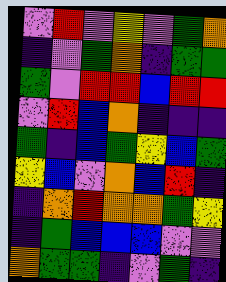[["violet", "red", "violet", "yellow", "violet", "green", "orange"], ["indigo", "violet", "green", "orange", "indigo", "green", "green"], ["green", "violet", "red", "red", "blue", "red", "red"], ["violet", "red", "blue", "orange", "indigo", "indigo", "indigo"], ["green", "indigo", "blue", "green", "yellow", "blue", "green"], ["yellow", "blue", "violet", "orange", "blue", "red", "indigo"], ["indigo", "orange", "red", "orange", "orange", "green", "yellow"], ["indigo", "green", "blue", "blue", "blue", "violet", "violet"], ["orange", "green", "green", "indigo", "violet", "green", "indigo"]]